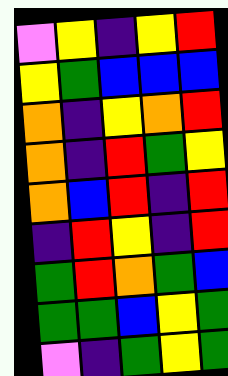[["violet", "yellow", "indigo", "yellow", "red"], ["yellow", "green", "blue", "blue", "blue"], ["orange", "indigo", "yellow", "orange", "red"], ["orange", "indigo", "red", "green", "yellow"], ["orange", "blue", "red", "indigo", "red"], ["indigo", "red", "yellow", "indigo", "red"], ["green", "red", "orange", "green", "blue"], ["green", "green", "blue", "yellow", "green"], ["violet", "indigo", "green", "yellow", "green"]]